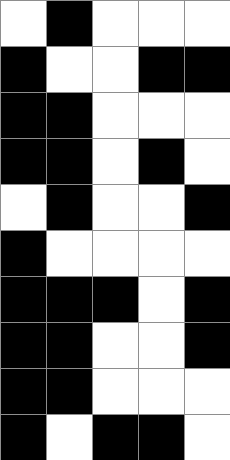[["white", "black", "white", "white", "white"], ["black", "white", "white", "black", "black"], ["black", "black", "white", "white", "white"], ["black", "black", "white", "black", "white"], ["white", "black", "white", "white", "black"], ["black", "white", "white", "white", "white"], ["black", "black", "black", "white", "black"], ["black", "black", "white", "white", "black"], ["black", "black", "white", "white", "white"], ["black", "white", "black", "black", "white"]]